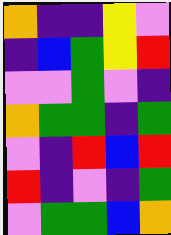[["orange", "indigo", "indigo", "yellow", "violet"], ["indigo", "blue", "green", "yellow", "red"], ["violet", "violet", "green", "violet", "indigo"], ["orange", "green", "green", "indigo", "green"], ["violet", "indigo", "red", "blue", "red"], ["red", "indigo", "violet", "indigo", "green"], ["violet", "green", "green", "blue", "orange"]]